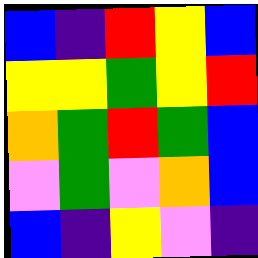[["blue", "indigo", "red", "yellow", "blue"], ["yellow", "yellow", "green", "yellow", "red"], ["orange", "green", "red", "green", "blue"], ["violet", "green", "violet", "orange", "blue"], ["blue", "indigo", "yellow", "violet", "indigo"]]